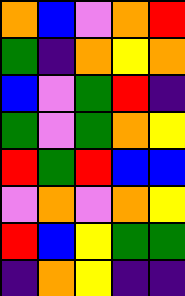[["orange", "blue", "violet", "orange", "red"], ["green", "indigo", "orange", "yellow", "orange"], ["blue", "violet", "green", "red", "indigo"], ["green", "violet", "green", "orange", "yellow"], ["red", "green", "red", "blue", "blue"], ["violet", "orange", "violet", "orange", "yellow"], ["red", "blue", "yellow", "green", "green"], ["indigo", "orange", "yellow", "indigo", "indigo"]]